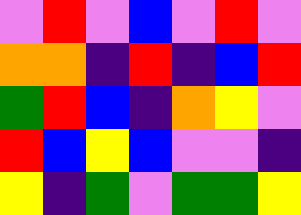[["violet", "red", "violet", "blue", "violet", "red", "violet"], ["orange", "orange", "indigo", "red", "indigo", "blue", "red"], ["green", "red", "blue", "indigo", "orange", "yellow", "violet"], ["red", "blue", "yellow", "blue", "violet", "violet", "indigo"], ["yellow", "indigo", "green", "violet", "green", "green", "yellow"]]